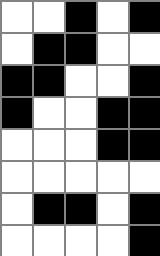[["white", "white", "black", "white", "black"], ["white", "black", "black", "white", "white"], ["black", "black", "white", "white", "black"], ["black", "white", "white", "black", "black"], ["white", "white", "white", "black", "black"], ["white", "white", "white", "white", "white"], ["white", "black", "black", "white", "black"], ["white", "white", "white", "white", "black"]]